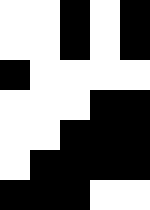[["white", "white", "black", "white", "black"], ["white", "white", "black", "white", "black"], ["black", "white", "white", "white", "white"], ["white", "white", "white", "black", "black"], ["white", "white", "black", "black", "black"], ["white", "black", "black", "black", "black"], ["black", "black", "black", "white", "white"]]